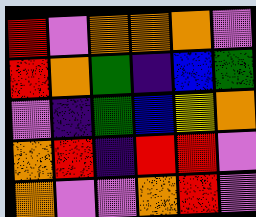[["red", "violet", "orange", "orange", "orange", "violet"], ["red", "orange", "green", "indigo", "blue", "green"], ["violet", "indigo", "green", "blue", "yellow", "orange"], ["orange", "red", "indigo", "red", "red", "violet"], ["orange", "violet", "violet", "orange", "red", "violet"]]